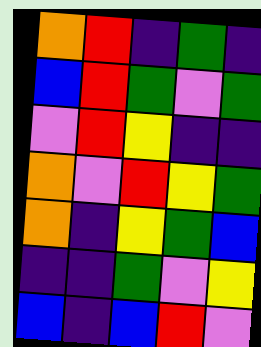[["orange", "red", "indigo", "green", "indigo"], ["blue", "red", "green", "violet", "green"], ["violet", "red", "yellow", "indigo", "indigo"], ["orange", "violet", "red", "yellow", "green"], ["orange", "indigo", "yellow", "green", "blue"], ["indigo", "indigo", "green", "violet", "yellow"], ["blue", "indigo", "blue", "red", "violet"]]